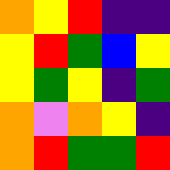[["orange", "yellow", "red", "indigo", "indigo"], ["yellow", "red", "green", "blue", "yellow"], ["yellow", "green", "yellow", "indigo", "green"], ["orange", "violet", "orange", "yellow", "indigo"], ["orange", "red", "green", "green", "red"]]